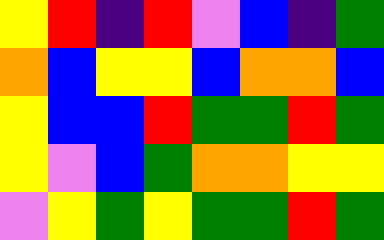[["yellow", "red", "indigo", "red", "violet", "blue", "indigo", "green"], ["orange", "blue", "yellow", "yellow", "blue", "orange", "orange", "blue"], ["yellow", "blue", "blue", "red", "green", "green", "red", "green"], ["yellow", "violet", "blue", "green", "orange", "orange", "yellow", "yellow"], ["violet", "yellow", "green", "yellow", "green", "green", "red", "green"]]